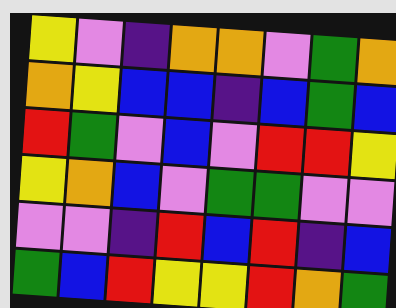[["yellow", "violet", "indigo", "orange", "orange", "violet", "green", "orange"], ["orange", "yellow", "blue", "blue", "indigo", "blue", "green", "blue"], ["red", "green", "violet", "blue", "violet", "red", "red", "yellow"], ["yellow", "orange", "blue", "violet", "green", "green", "violet", "violet"], ["violet", "violet", "indigo", "red", "blue", "red", "indigo", "blue"], ["green", "blue", "red", "yellow", "yellow", "red", "orange", "green"]]